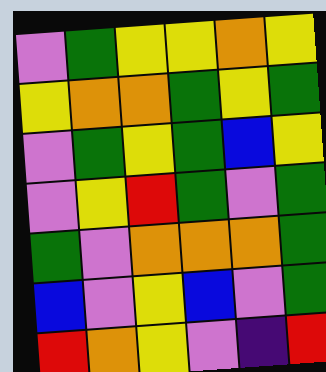[["violet", "green", "yellow", "yellow", "orange", "yellow"], ["yellow", "orange", "orange", "green", "yellow", "green"], ["violet", "green", "yellow", "green", "blue", "yellow"], ["violet", "yellow", "red", "green", "violet", "green"], ["green", "violet", "orange", "orange", "orange", "green"], ["blue", "violet", "yellow", "blue", "violet", "green"], ["red", "orange", "yellow", "violet", "indigo", "red"]]